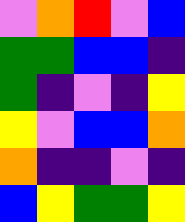[["violet", "orange", "red", "violet", "blue"], ["green", "green", "blue", "blue", "indigo"], ["green", "indigo", "violet", "indigo", "yellow"], ["yellow", "violet", "blue", "blue", "orange"], ["orange", "indigo", "indigo", "violet", "indigo"], ["blue", "yellow", "green", "green", "yellow"]]